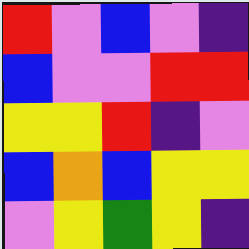[["red", "violet", "blue", "violet", "indigo"], ["blue", "violet", "violet", "red", "red"], ["yellow", "yellow", "red", "indigo", "violet"], ["blue", "orange", "blue", "yellow", "yellow"], ["violet", "yellow", "green", "yellow", "indigo"]]